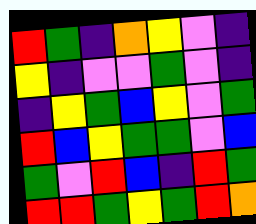[["red", "green", "indigo", "orange", "yellow", "violet", "indigo"], ["yellow", "indigo", "violet", "violet", "green", "violet", "indigo"], ["indigo", "yellow", "green", "blue", "yellow", "violet", "green"], ["red", "blue", "yellow", "green", "green", "violet", "blue"], ["green", "violet", "red", "blue", "indigo", "red", "green"], ["red", "red", "green", "yellow", "green", "red", "orange"]]